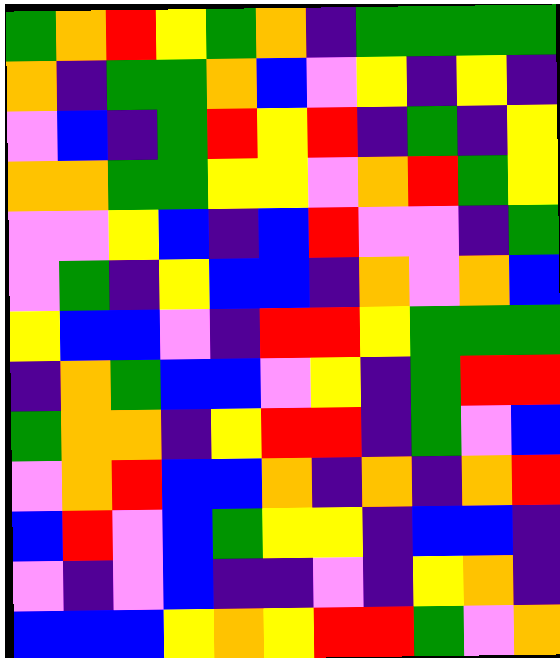[["green", "orange", "red", "yellow", "green", "orange", "indigo", "green", "green", "green", "green"], ["orange", "indigo", "green", "green", "orange", "blue", "violet", "yellow", "indigo", "yellow", "indigo"], ["violet", "blue", "indigo", "green", "red", "yellow", "red", "indigo", "green", "indigo", "yellow"], ["orange", "orange", "green", "green", "yellow", "yellow", "violet", "orange", "red", "green", "yellow"], ["violet", "violet", "yellow", "blue", "indigo", "blue", "red", "violet", "violet", "indigo", "green"], ["violet", "green", "indigo", "yellow", "blue", "blue", "indigo", "orange", "violet", "orange", "blue"], ["yellow", "blue", "blue", "violet", "indigo", "red", "red", "yellow", "green", "green", "green"], ["indigo", "orange", "green", "blue", "blue", "violet", "yellow", "indigo", "green", "red", "red"], ["green", "orange", "orange", "indigo", "yellow", "red", "red", "indigo", "green", "violet", "blue"], ["violet", "orange", "red", "blue", "blue", "orange", "indigo", "orange", "indigo", "orange", "red"], ["blue", "red", "violet", "blue", "green", "yellow", "yellow", "indigo", "blue", "blue", "indigo"], ["violet", "indigo", "violet", "blue", "indigo", "indigo", "violet", "indigo", "yellow", "orange", "indigo"], ["blue", "blue", "blue", "yellow", "orange", "yellow", "red", "red", "green", "violet", "orange"]]